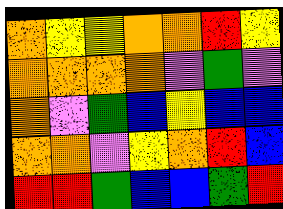[["orange", "yellow", "yellow", "orange", "orange", "red", "yellow"], ["orange", "orange", "orange", "orange", "violet", "green", "violet"], ["orange", "violet", "green", "blue", "yellow", "blue", "blue"], ["orange", "orange", "violet", "yellow", "orange", "red", "blue"], ["red", "red", "green", "blue", "blue", "green", "red"]]